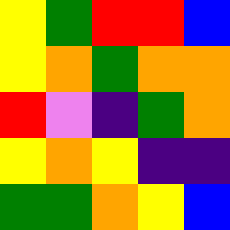[["yellow", "green", "red", "red", "blue"], ["yellow", "orange", "green", "orange", "orange"], ["red", "violet", "indigo", "green", "orange"], ["yellow", "orange", "yellow", "indigo", "indigo"], ["green", "green", "orange", "yellow", "blue"]]